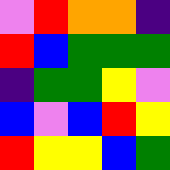[["violet", "red", "orange", "orange", "indigo"], ["red", "blue", "green", "green", "green"], ["indigo", "green", "green", "yellow", "violet"], ["blue", "violet", "blue", "red", "yellow"], ["red", "yellow", "yellow", "blue", "green"]]